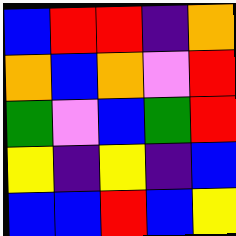[["blue", "red", "red", "indigo", "orange"], ["orange", "blue", "orange", "violet", "red"], ["green", "violet", "blue", "green", "red"], ["yellow", "indigo", "yellow", "indigo", "blue"], ["blue", "blue", "red", "blue", "yellow"]]